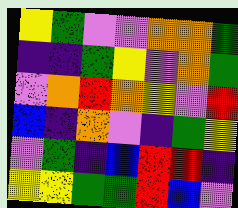[["yellow", "green", "violet", "violet", "orange", "orange", "green"], ["indigo", "indigo", "green", "yellow", "violet", "orange", "green"], ["violet", "orange", "red", "orange", "yellow", "violet", "red"], ["blue", "indigo", "orange", "violet", "indigo", "green", "yellow"], ["violet", "green", "indigo", "blue", "red", "red", "indigo"], ["yellow", "yellow", "green", "green", "red", "blue", "violet"]]